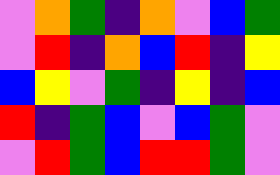[["violet", "orange", "green", "indigo", "orange", "violet", "blue", "green"], ["violet", "red", "indigo", "orange", "blue", "red", "indigo", "yellow"], ["blue", "yellow", "violet", "green", "indigo", "yellow", "indigo", "blue"], ["red", "indigo", "green", "blue", "violet", "blue", "green", "violet"], ["violet", "red", "green", "blue", "red", "red", "green", "violet"]]